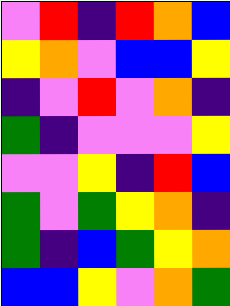[["violet", "red", "indigo", "red", "orange", "blue"], ["yellow", "orange", "violet", "blue", "blue", "yellow"], ["indigo", "violet", "red", "violet", "orange", "indigo"], ["green", "indigo", "violet", "violet", "violet", "yellow"], ["violet", "violet", "yellow", "indigo", "red", "blue"], ["green", "violet", "green", "yellow", "orange", "indigo"], ["green", "indigo", "blue", "green", "yellow", "orange"], ["blue", "blue", "yellow", "violet", "orange", "green"]]